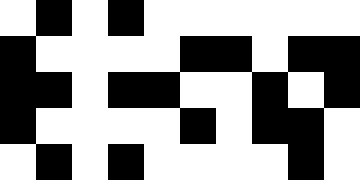[["white", "black", "white", "black", "white", "white", "white", "white", "white", "white"], ["black", "white", "white", "white", "white", "black", "black", "white", "black", "black"], ["black", "black", "white", "black", "black", "white", "white", "black", "white", "black"], ["black", "white", "white", "white", "white", "black", "white", "black", "black", "white"], ["white", "black", "white", "black", "white", "white", "white", "white", "black", "white"]]